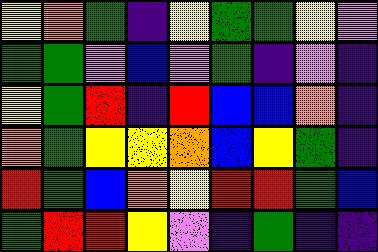[["yellow", "orange", "green", "indigo", "yellow", "green", "green", "yellow", "violet"], ["green", "green", "violet", "blue", "violet", "green", "indigo", "violet", "indigo"], ["yellow", "green", "red", "indigo", "red", "blue", "blue", "orange", "indigo"], ["orange", "green", "yellow", "yellow", "orange", "blue", "yellow", "green", "indigo"], ["red", "green", "blue", "orange", "yellow", "red", "red", "green", "blue"], ["green", "red", "red", "yellow", "violet", "indigo", "green", "indigo", "indigo"]]